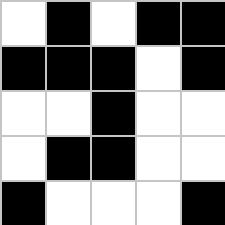[["white", "black", "white", "black", "black"], ["black", "black", "black", "white", "black"], ["white", "white", "black", "white", "white"], ["white", "black", "black", "white", "white"], ["black", "white", "white", "white", "black"]]